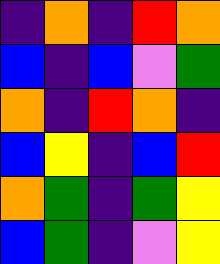[["indigo", "orange", "indigo", "red", "orange"], ["blue", "indigo", "blue", "violet", "green"], ["orange", "indigo", "red", "orange", "indigo"], ["blue", "yellow", "indigo", "blue", "red"], ["orange", "green", "indigo", "green", "yellow"], ["blue", "green", "indigo", "violet", "yellow"]]